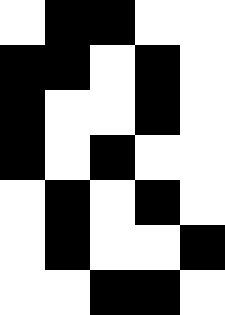[["white", "black", "black", "white", "white"], ["black", "black", "white", "black", "white"], ["black", "white", "white", "black", "white"], ["black", "white", "black", "white", "white"], ["white", "black", "white", "black", "white"], ["white", "black", "white", "white", "black"], ["white", "white", "black", "black", "white"]]